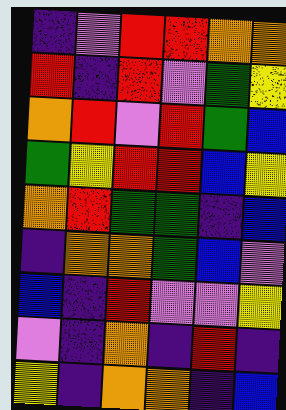[["indigo", "violet", "red", "red", "orange", "orange"], ["red", "indigo", "red", "violet", "green", "yellow"], ["orange", "red", "violet", "red", "green", "blue"], ["green", "yellow", "red", "red", "blue", "yellow"], ["orange", "red", "green", "green", "indigo", "blue"], ["indigo", "orange", "orange", "green", "blue", "violet"], ["blue", "indigo", "red", "violet", "violet", "yellow"], ["violet", "indigo", "orange", "indigo", "red", "indigo"], ["yellow", "indigo", "orange", "orange", "indigo", "blue"]]